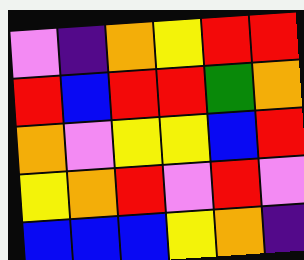[["violet", "indigo", "orange", "yellow", "red", "red"], ["red", "blue", "red", "red", "green", "orange"], ["orange", "violet", "yellow", "yellow", "blue", "red"], ["yellow", "orange", "red", "violet", "red", "violet"], ["blue", "blue", "blue", "yellow", "orange", "indigo"]]